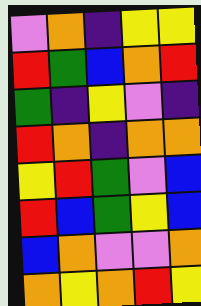[["violet", "orange", "indigo", "yellow", "yellow"], ["red", "green", "blue", "orange", "red"], ["green", "indigo", "yellow", "violet", "indigo"], ["red", "orange", "indigo", "orange", "orange"], ["yellow", "red", "green", "violet", "blue"], ["red", "blue", "green", "yellow", "blue"], ["blue", "orange", "violet", "violet", "orange"], ["orange", "yellow", "orange", "red", "yellow"]]